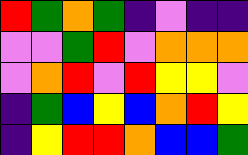[["red", "green", "orange", "green", "indigo", "violet", "indigo", "indigo"], ["violet", "violet", "green", "red", "violet", "orange", "orange", "orange"], ["violet", "orange", "red", "violet", "red", "yellow", "yellow", "violet"], ["indigo", "green", "blue", "yellow", "blue", "orange", "red", "yellow"], ["indigo", "yellow", "red", "red", "orange", "blue", "blue", "green"]]